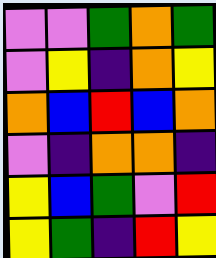[["violet", "violet", "green", "orange", "green"], ["violet", "yellow", "indigo", "orange", "yellow"], ["orange", "blue", "red", "blue", "orange"], ["violet", "indigo", "orange", "orange", "indigo"], ["yellow", "blue", "green", "violet", "red"], ["yellow", "green", "indigo", "red", "yellow"]]